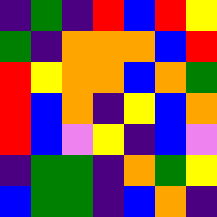[["indigo", "green", "indigo", "red", "blue", "red", "yellow"], ["green", "indigo", "orange", "orange", "orange", "blue", "red"], ["red", "yellow", "orange", "orange", "blue", "orange", "green"], ["red", "blue", "orange", "indigo", "yellow", "blue", "orange"], ["red", "blue", "violet", "yellow", "indigo", "blue", "violet"], ["indigo", "green", "green", "indigo", "orange", "green", "yellow"], ["blue", "green", "green", "indigo", "blue", "orange", "indigo"]]